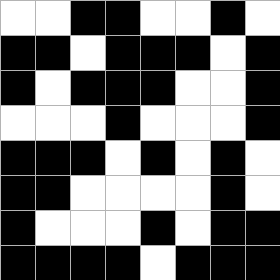[["white", "white", "black", "black", "white", "white", "black", "white"], ["black", "black", "white", "black", "black", "black", "white", "black"], ["black", "white", "black", "black", "black", "white", "white", "black"], ["white", "white", "white", "black", "white", "white", "white", "black"], ["black", "black", "black", "white", "black", "white", "black", "white"], ["black", "black", "white", "white", "white", "white", "black", "white"], ["black", "white", "white", "white", "black", "white", "black", "black"], ["black", "black", "black", "black", "white", "black", "black", "black"]]